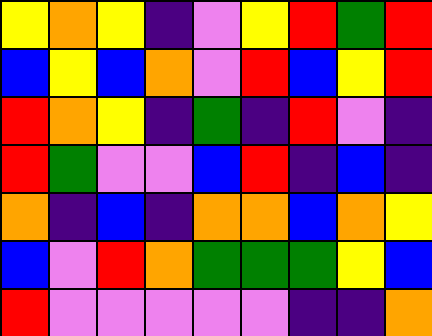[["yellow", "orange", "yellow", "indigo", "violet", "yellow", "red", "green", "red"], ["blue", "yellow", "blue", "orange", "violet", "red", "blue", "yellow", "red"], ["red", "orange", "yellow", "indigo", "green", "indigo", "red", "violet", "indigo"], ["red", "green", "violet", "violet", "blue", "red", "indigo", "blue", "indigo"], ["orange", "indigo", "blue", "indigo", "orange", "orange", "blue", "orange", "yellow"], ["blue", "violet", "red", "orange", "green", "green", "green", "yellow", "blue"], ["red", "violet", "violet", "violet", "violet", "violet", "indigo", "indigo", "orange"]]